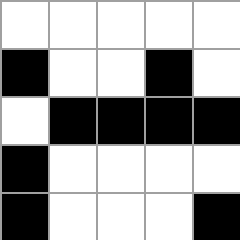[["white", "white", "white", "white", "white"], ["black", "white", "white", "black", "white"], ["white", "black", "black", "black", "black"], ["black", "white", "white", "white", "white"], ["black", "white", "white", "white", "black"]]